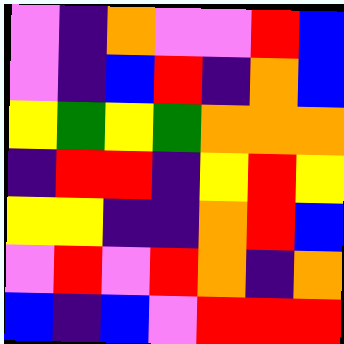[["violet", "indigo", "orange", "violet", "violet", "red", "blue"], ["violet", "indigo", "blue", "red", "indigo", "orange", "blue"], ["yellow", "green", "yellow", "green", "orange", "orange", "orange"], ["indigo", "red", "red", "indigo", "yellow", "red", "yellow"], ["yellow", "yellow", "indigo", "indigo", "orange", "red", "blue"], ["violet", "red", "violet", "red", "orange", "indigo", "orange"], ["blue", "indigo", "blue", "violet", "red", "red", "red"]]